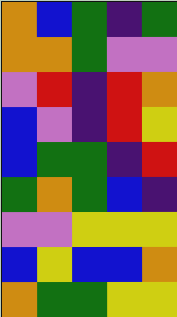[["orange", "blue", "green", "indigo", "green"], ["orange", "orange", "green", "violet", "violet"], ["violet", "red", "indigo", "red", "orange"], ["blue", "violet", "indigo", "red", "yellow"], ["blue", "green", "green", "indigo", "red"], ["green", "orange", "green", "blue", "indigo"], ["violet", "violet", "yellow", "yellow", "yellow"], ["blue", "yellow", "blue", "blue", "orange"], ["orange", "green", "green", "yellow", "yellow"]]